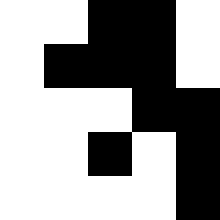[["white", "white", "black", "black", "white"], ["white", "black", "black", "black", "white"], ["white", "white", "white", "black", "black"], ["white", "white", "black", "white", "black"], ["white", "white", "white", "white", "black"]]